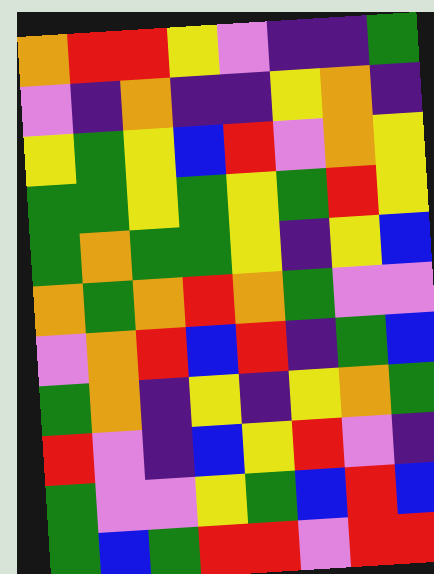[["orange", "red", "red", "yellow", "violet", "indigo", "indigo", "green"], ["violet", "indigo", "orange", "indigo", "indigo", "yellow", "orange", "indigo"], ["yellow", "green", "yellow", "blue", "red", "violet", "orange", "yellow"], ["green", "green", "yellow", "green", "yellow", "green", "red", "yellow"], ["green", "orange", "green", "green", "yellow", "indigo", "yellow", "blue"], ["orange", "green", "orange", "red", "orange", "green", "violet", "violet"], ["violet", "orange", "red", "blue", "red", "indigo", "green", "blue"], ["green", "orange", "indigo", "yellow", "indigo", "yellow", "orange", "green"], ["red", "violet", "indigo", "blue", "yellow", "red", "violet", "indigo"], ["green", "violet", "violet", "yellow", "green", "blue", "red", "blue"], ["green", "blue", "green", "red", "red", "violet", "red", "red"]]